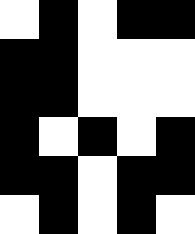[["white", "black", "white", "black", "black"], ["black", "black", "white", "white", "white"], ["black", "black", "white", "white", "white"], ["black", "white", "black", "white", "black"], ["black", "black", "white", "black", "black"], ["white", "black", "white", "black", "white"]]